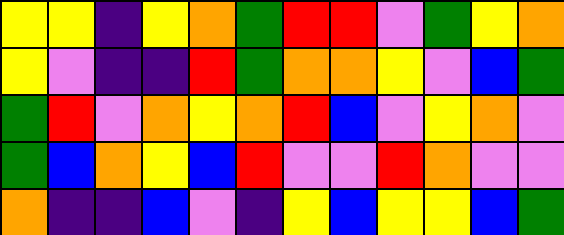[["yellow", "yellow", "indigo", "yellow", "orange", "green", "red", "red", "violet", "green", "yellow", "orange"], ["yellow", "violet", "indigo", "indigo", "red", "green", "orange", "orange", "yellow", "violet", "blue", "green"], ["green", "red", "violet", "orange", "yellow", "orange", "red", "blue", "violet", "yellow", "orange", "violet"], ["green", "blue", "orange", "yellow", "blue", "red", "violet", "violet", "red", "orange", "violet", "violet"], ["orange", "indigo", "indigo", "blue", "violet", "indigo", "yellow", "blue", "yellow", "yellow", "blue", "green"]]